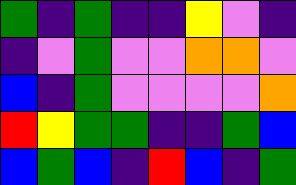[["green", "indigo", "green", "indigo", "indigo", "yellow", "violet", "indigo"], ["indigo", "violet", "green", "violet", "violet", "orange", "orange", "violet"], ["blue", "indigo", "green", "violet", "violet", "violet", "violet", "orange"], ["red", "yellow", "green", "green", "indigo", "indigo", "green", "blue"], ["blue", "green", "blue", "indigo", "red", "blue", "indigo", "green"]]